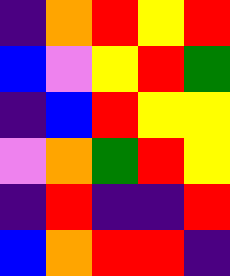[["indigo", "orange", "red", "yellow", "red"], ["blue", "violet", "yellow", "red", "green"], ["indigo", "blue", "red", "yellow", "yellow"], ["violet", "orange", "green", "red", "yellow"], ["indigo", "red", "indigo", "indigo", "red"], ["blue", "orange", "red", "red", "indigo"]]